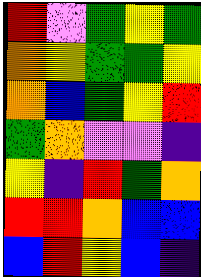[["red", "violet", "green", "yellow", "green"], ["orange", "yellow", "green", "green", "yellow"], ["orange", "blue", "green", "yellow", "red"], ["green", "orange", "violet", "violet", "indigo"], ["yellow", "indigo", "red", "green", "orange"], ["red", "red", "orange", "blue", "blue"], ["blue", "red", "yellow", "blue", "indigo"]]